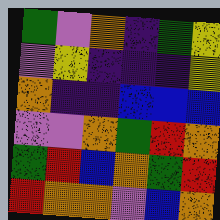[["green", "violet", "orange", "indigo", "green", "yellow"], ["violet", "yellow", "indigo", "indigo", "indigo", "yellow"], ["orange", "indigo", "indigo", "blue", "blue", "blue"], ["violet", "violet", "orange", "green", "red", "orange"], ["green", "red", "blue", "orange", "green", "red"], ["red", "orange", "orange", "violet", "blue", "orange"]]